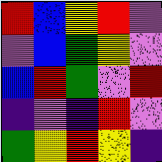[["red", "blue", "yellow", "red", "violet"], ["violet", "blue", "green", "yellow", "violet"], ["blue", "red", "green", "violet", "red"], ["indigo", "violet", "indigo", "red", "violet"], ["green", "yellow", "red", "yellow", "indigo"]]